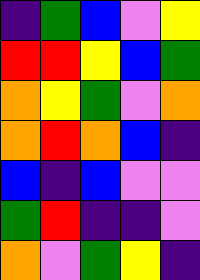[["indigo", "green", "blue", "violet", "yellow"], ["red", "red", "yellow", "blue", "green"], ["orange", "yellow", "green", "violet", "orange"], ["orange", "red", "orange", "blue", "indigo"], ["blue", "indigo", "blue", "violet", "violet"], ["green", "red", "indigo", "indigo", "violet"], ["orange", "violet", "green", "yellow", "indigo"]]